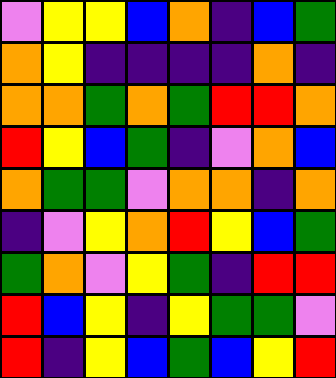[["violet", "yellow", "yellow", "blue", "orange", "indigo", "blue", "green"], ["orange", "yellow", "indigo", "indigo", "indigo", "indigo", "orange", "indigo"], ["orange", "orange", "green", "orange", "green", "red", "red", "orange"], ["red", "yellow", "blue", "green", "indigo", "violet", "orange", "blue"], ["orange", "green", "green", "violet", "orange", "orange", "indigo", "orange"], ["indigo", "violet", "yellow", "orange", "red", "yellow", "blue", "green"], ["green", "orange", "violet", "yellow", "green", "indigo", "red", "red"], ["red", "blue", "yellow", "indigo", "yellow", "green", "green", "violet"], ["red", "indigo", "yellow", "blue", "green", "blue", "yellow", "red"]]